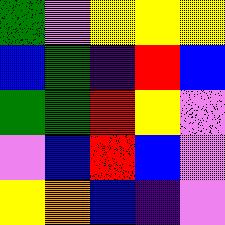[["green", "violet", "yellow", "yellow", "yellow"], ["blue", "green", "indigo", "red", "blue"], ["green", "green", "red", "yellow", "violet"], ["violet", "blue", "red", "blue", "violet"], ["yellow", "orange", "blue", "indigo", "violet"]]